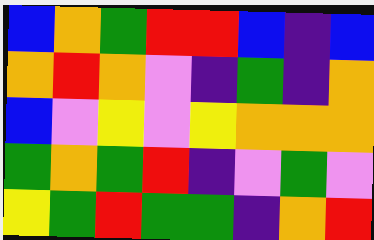[["blue", "orange", "green", "red", "red", "blue", "indigo", "blue"], ["orange", "red", "orange", "violet", "indigo", "green", "indigo", "orange"], ["blue", "violet", "yellow", "violet", "yellow", "orange", "orange", "orange"], ["green", "orange", "green", "red", "indigo", "violet", "green", "violet"], ["yellow", "green", "red", "green", "green", "indigo", "orange", "red"]]